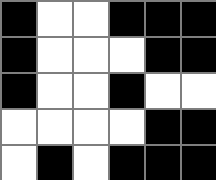[["black", "white", "white", "black", "black", "black"], ["black", "white", "white", "white", "black", "black"], ["black", "white", "white", "black", "white", "white"], ["white", "white", "white", "white", "black", "black"], ["white", "black", "white", "black", "black", "black"]]